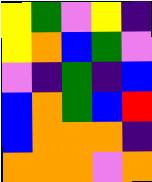[["yellow", "green", "violet", "yellow", "indigo"], ["yellow", "orange", "blue", "green", "violet"], ["violet", "indigo", "green", "indigo", "blue"], ["blue", "orange", "green", "blue", "red"], ["blue", "orange", "orange", "orange", "indigo"], ["orange", "orange", "orange", "violet", "orange"]]